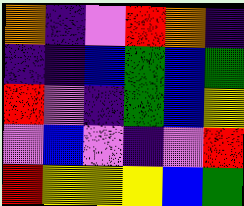[["orange", "indigo", "violet", "red", "orange", "indigo"], ["indigo", "indigo", "blue", "green", "blue", "green"], ["red", "violet", "indigo", "green", "blue", "yellow"], ["violet", "blue", "violet", "indigo", "violet", "red"], ["red", "yellow", "yellow", "yellow", "blue", "green"]]